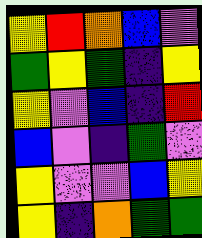[["yellow", "red", "orange", "blue", "violet"], ["green", "yellow", "green", "indigo", "yellow"], ["yellow", "violet", "blue", "indigo", "red"], ["blue", "violet", "indigo", "green", "violet"], ["yellow", "violet", "violet", "blue", "yellow"], ["yellow", "indigo", "orange", "green", "green"]]